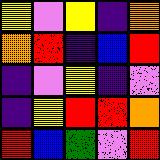[["yellow", "violet", "yellow", "indigo", "orange"], ["orange", "red", "indigo", "blue", "red"], ["indigo", "violet", "yellow", "indigo", "violet"], ["indigo", "yellow", "red", "red", "orange"], ["red", "blue", "green", "violet", "red"]]